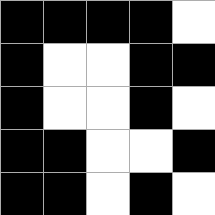[["black", "black", "black", "black", "white"], ["black", "white", "white", "black", "black"], ["black", "white", "white", "black", "white"], ["black", "black", "white", "white", "black"], ["black", "black", "white", "black", "white"]]